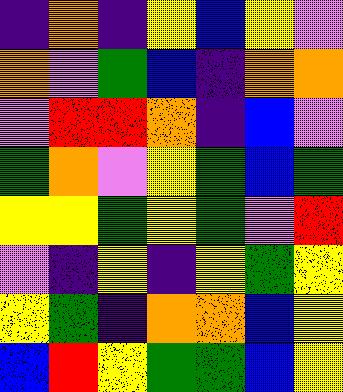[["indigo", "orange", "indigo", "yellow", "blue", "yellow", "violet"], ["orange", "violet", "green", "blue", "indigo", "orange", "orange"], ["violet", "red", "red", "orange", "indigo", "blue", "violet"], ["green", "orange", "violet", "yellow", "green", "blue", "green"], ["yellow", "yellow", "green", "yellow", "green", "violet", "red"], ["violet", "indigo", "yellow", "indigo", "yellow", "green", "yellow"], ["yellow", "green", "indigo", "orange", "orange", "blue", "yellow"], ["blue", "red", "yellow", "green", "green", "blue", "yellow"]]